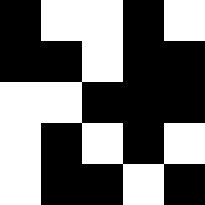[["black", "white", "white", "black", "white"], ["black", "black", "white", "black", "black"], ["white", "white", "black", "black", "black"], ["white", "black", "white", "black", "white"], ["white", "black", "black", "white", "black"]]